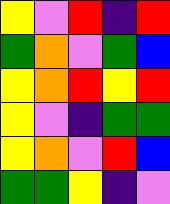[["yellow", "violet", "red", "indigo", "red"], ["green", "orange", "violet", "green", "blue"], ["yellow", "orange", "red", "yellow", "red"], ["yellow", "violet", "indigo", "green", "green"], ["yellow", "orange", "violet", "red", "blue"], ["green", "green", "yellow", "indigo", "violet"]]